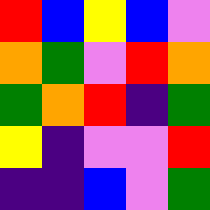[["red", "blue", "yellow", "blue", "violet"], ["orange", "green", "violet", "red", "orange"], ["green", "orange", "red", "indigo", "green"], ["yellow", "indigo", "violet", "violet", "red"], ["indigo", "indigo", "blue", "violet", "green"]]